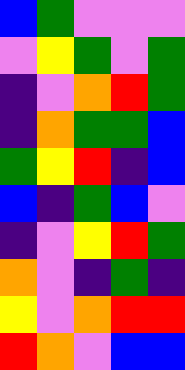[["blue", "green", "violet", "violet", "violet"], ["violet", "yellow", "green", "violet", "green"], ["indigo", "violet", "orange", "red", "green"], ["indigo", "orange", "green", "green", "blue"], ["green", "yellow", "red", "indigo", "blue"], ["blue", "indigo", "green", "blue", "violet"], ["indigo", "violet", "yellow", "red", "green"], ["orange", "violet", "indigo", "green", "indigo"], ["yellow", "violet", "orange", "red", "red"], ["red", "orange", "violet", "blue", "blue"]]